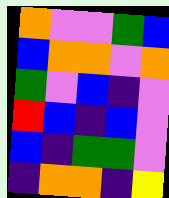[["orange", "violet", "violet", "green", "blue"], ["blue", "orange", "orange", "violet", "orange"], ["green", "violet", "blue", "indigo", "violet"], ["red", "blue", "indigo", "blue", "violet"], ["blue", "indigo", "green", "green", "violet"], ["indigo", "orange", "orange", "indigo", "yellow"]]